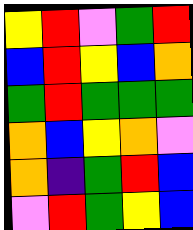[["yellow", "red", "violet", "green", "red"], ["blue", "red", "yellow", "blue", "orange"], ["green", "red", "green", "green", "green"], ["orange", "blue", "yellow", "orange", "violet"], ["orange", "indigo", "green", "red", "blue"], ["violet", "red", "green", "yellow", "blue"]]